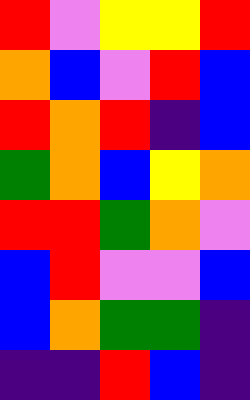[["red", "violet", "yellow", "yellow", "red"], ["orange", "blue", "violet", "red", "blue"], ["red", "orange", "red", "indigo", "blue"], ["green", "orange", "blue", "yellow", "orange"], ["red", "red", "green", "orange", "violet"], ["blue", "red", "violet", "violet", "blue"], ["blue", "orange", "green", "green", "indigo"], ["indigo", "indigo", "red", "blue", "indigo"]]